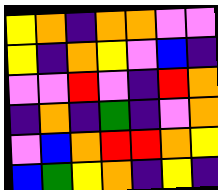[["yellow", "orange", "indigo", "orange", "orange", "violet", "violet"], ["yellow", "indigo", "orange", "yellow", "violet", "blue", "indigo"], ["violet", "violet", "red", "violet", "indigo", "red", "orange"], ["indigo", "orange", "indigo", "green", "indigo", "violet", "orange"], ["violet", "blue", "orange", "red", "red", "orange", "yellow"], ["blue", "green", "yellow", "orange", "indigo", "yellow", "indigo"]]